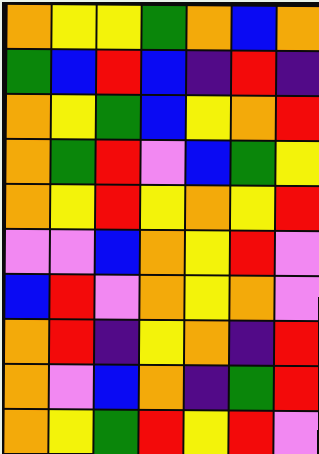[["orange", "yellow", "yellow", "green", "orange", "blue", "orange"], ["green", "blue", "red", "blue", "indigo", "red", "indigo"], ["orange", "yellow", "green", "blue", "yellow", "orange", "red"], ["orange", "green", "red", "violet", "blue", "green", "yellow"], ["orange", "yellow", "red", "yellow", "orange", "yellow", "red"], ["violet", "violet", "blue", "orange", "yellow", "red", "violet"], ["blue", "red", "violet", "orange", "yellow", "orange", "violet"], ["orange", "red", "indigo", "yellow", "orange", "indigo", "red"], ["orange", "violet", "blue", "orange", "indigo", "green", "red"], ["orange", "yellow", "green", "red", "yellow", "red", "violet"]]